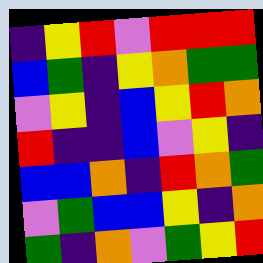[["indigo", "yellow", "red", "violet", "red", "red", "red"], ["blue", "green", "indigo", "yellow", "orange", "green", "green"], ["violet", "yellow", "indigo", "blue", "yellow", "red", "orange"], ["red", "indigo", "indigo", "blue", "violet", "yellow", "indigo"], ["blue", "blue", "orange", "indigo", "red", "orange", "green"], ["violet", "green", "blue", "blue", "yellow", "indigo", "orange"], ["green", "indigo", "orange", "violet", "green", "yellow", "red"]]